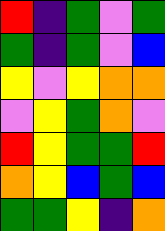[["red", "indigo", "green", "violet", "green"], ["green", "indigo", "green", "violet", "blue"], ["yellow", "violet", "yellow", "orange", "orange"], ["violet", "yellow", "green", "orange", "violet"], ["red", "yellow", "green", "green", "red"], ["orange", "yellow", "blue", "green", "blue"], ["green", "green", "yellow", "indigo", "orange"]]